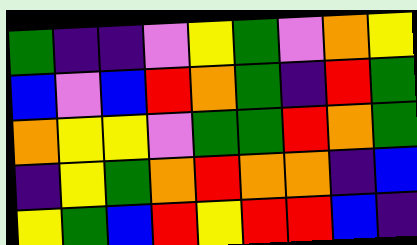[["green", "indigo", "indigo", "violet", "yellow", "green", "violet", "orange", "yellow"], ["blue", "violet", "blue", "red", "orange", "green", "indigo", "red", "green"], ["orange", "yellow", "yellow", "violet", "green", "green", "red", "orange", "green"], ["indigo", "yellow", "green", "orange", "red", "orange", "orange", "indigo", "blue"], ["yellow", "green", "blue", "red", "yellow", "red", "red", "blue", "indigo"]]